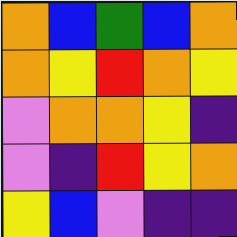[["orange", "blue", "green", "blue", "orange"], ["orange", "yellow", "red", "orange", "yellow"], ["violet", "orange", "orange", "yellow", "indigo"], ["violet", "indigo", "red", "yellow", "orange"], ["yellow", "blue", "violet", "indigo", "indigo"]]